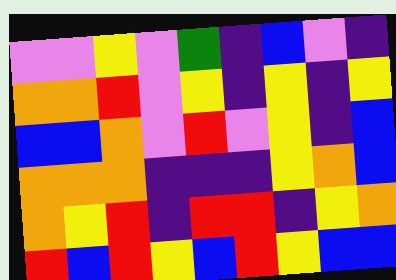[["violet", "violet", "yellow", "violet", "green", "indigo", "blue", "violet", "indigo"], ["orange", "orange", "red", "violet", "yellow", "indigo", "yellow", "indigo", "yellow"], ["blue", "blue", "orange", "violet", "red", "violet", "yellow", "indigo", "blue"], ["orange", "orange", "orange", "indigo", "indigo", "indigo", "yellow", "orange", "blue"], ["orange", "yellow", "red", "indigo", "red", "red", "indigo", "yellow", "orange"], ["red", "blue", "red", "yellow", "blue", "red", "yellow", "blue", "blue"]]